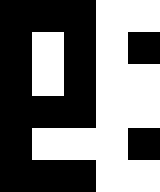[["black", "black", "black", "white", "white"], ["black", "white", "black", "white", "black"], ["black", "white", "black", "white", "white"], ["black", "black", "black", "white", "white"], ["black", "white", "white", "white", "black"], ["black", "black", "black", "white", "white"]]